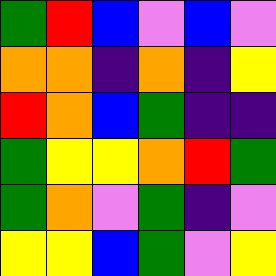[["green", "red", "blue", "violet", "blue", "violet"], ["orange", "orange", "indigo", "orange", "indigo", "yellow"], ["red", "orange", "blue", "green", "indigo", "indigo"], ["green", "yellow", "yellow", "orange", "red", "green"], ["green", "orange", "violet", "green", "indigo", "violet"], ["yellow", "yellow", "blue", "green", "violet", "yellow"]]